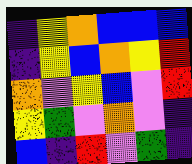[["indigo", "yellow", "orange", "blue", "blue", "blue"], ["indigo", "yellow", "blue", "orange", "yellow", "red"], ["orange", "violet", "yellow", "blue", "violet", "red"], ["yellow", "green", "violet", "orange", "violet", "indigo"], ["blue", "indigo", "red", "violet", "green", "indigo"]]